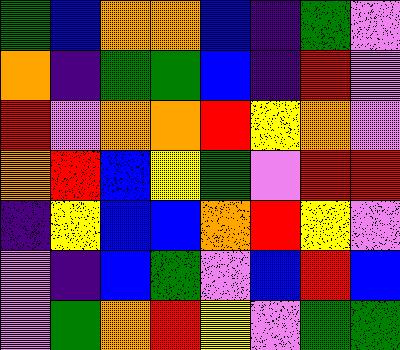[["green", "blue", "orange", "orange", "blue", "indigo", "green", "violet"], ["orange", "indigo", "green", "green", "blue", "indigo", "red", "violet"], ["red", "violet", "orange", "orange", "red", "yellow", "orange", "violet"], ["orange", "red", "blue", "yellow", "green", "violet", "red", "red"], ["indigo", "yellow", "blue", "blue", "orange", "red", "yellow", "violet"], ["violet", "indigo", "blue", "green", "violet", "blue", "red", "blue"], ["violet", "green", "orange", "red", "yellow", "violet", "green", "green"]]